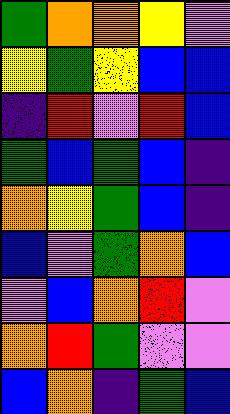[["green", "orange", "orange", "yellow", "violet"], ["yellow", "green", "yellow", "blue", "blue"], ["indigo", "red", "violet", "red", "blue"], ["green", "blue", "green", "blue", "indigo"], ["orange", "yellow", "green", "blue", "indigo"], ["blue", "violet", "green", "orange", "blue"], ["violet", "blue", "orange", "red", "violet"], ["orange", "red", "green", "violet", "violet"], ["blue", "orange", "indigo", "green", "blue"]]